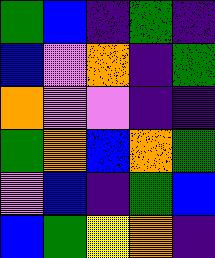[["green", "blue", "indigo", "green", "indigo"], ["blue", "violet", "orange", "indigo", "green"], ["orange", "violet", "violet", "indigo", "indigo"], ["green", "orange", "blue", "orange", "green"], ["violet", "blue", "indigo", "green", "blue"], ["blue", "green", "yellow", "orange", "indigo"]]